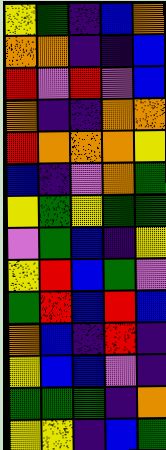[["yellow", "green", "indigo", "blue", "orange"], ["orange", "orange", "indigo", "indigo", "blue"], ["red", "violet", "red", "violet", "blue"], ["orange", "indigo", "indigo", "orange", "orange"], ["red", "orange", "orange", "orange", "yellow"], ["blue", "indigo", "violet", "orange", "green"], ["yellow", "green", "yellow", "green", "green"], ["violet", "green", "blue", "indigo", "yellow"], ["yellow", "red", "blue", "green", "violet"], ["green", "red", "blue", "red", "blue"], ["orange", "blue", "indigo", "red", "indigo"], ["yellow", "blue", "blue", "violet", "indigo"], ["green", "green", "green", "indigo", "orange"], ["yellow", "yellow", "indigo", "blue", "green"]]